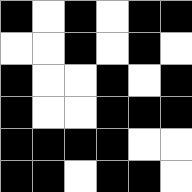[["black", "white", "black", "white", "black", "black"], ["white", "white", "black", "white", "black", "white"], ["black", "white", "white", "black", "white", "black"], ["black", "white", "white", "black", "black", "black"], ["black", "black", "black", "black", "white", "white"], ["black", "black", "white", "black", "black", "white"]]